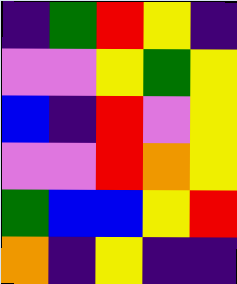[["indigo", "green", "red", "yellow", "indigo"], ["violet", "violet", "yellow", "green", "yellow"], ["blue", "indigo", "red", "violet", "yellow"], ["violet", "violet", "red", "orange", "yellow"], ["green", "blue", "blue", "yellow", "red"], ["orange", "indigo", "yellow", "indigo", "indigo"]]